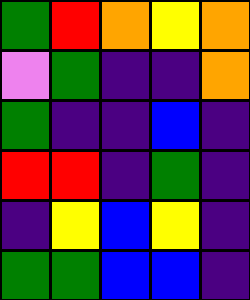[["green", "red", "orange", "yellow", "orange"], ["violet", "green", "indigo", "indigo", "orange"], ["green", "indigo", "indigo", "blue", "indigo"], ["red", "red", "indigo", "green", "indigo"], ["indigo", "yellow", "blue", "yellow", "indigo"], ["green", "green", "blue", "blue", "indigo"]]